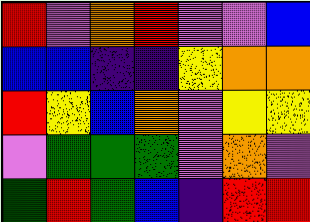[["red", "violet", "orange", "red", "violet", "violet", "blue"], ["blue", "blue", "indigo", "indigo", "yellow", "orange", "orange"], ["red", "yellow", "blue", "orange", "violet", "yellow", "yellow"], ["violet", "green", "green", "green", "violet", "orange", "violet"], ["green", "red", "green", "blue", "indigo", "red", "red"]]